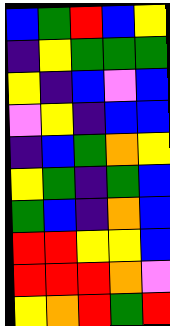[["blue", "green", "red", "blue", "yellow"], ["indigo", "yellow", "green", "green", "green"], ["yellow", "indigo", "blue", "violet", "blue"], ["violet", "yellow", "indigo", "blue", "blue"], ["indigo", "blue", "green", "orange", "yellow"], ["yellow", "green", "indigo", "green", "blue"], ["green", "blue", "indigo", "orange", "blue"], ["red", "red", "yellow", "yellow", "blue"], ["red", "red", "red", "orange", "violet"], ["yellow", "orange", "red", "green", "red"]]